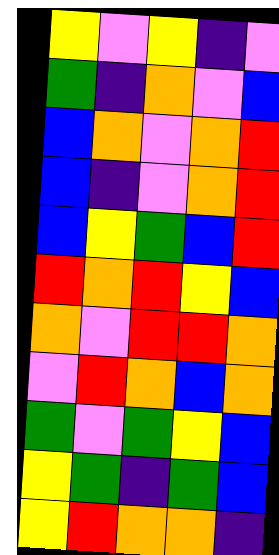[["yellow", "violet", "yellow", "indigo", "violet"], ["green", "indigo", "orange", "violet", "blue"], ["blue", "orange", "violet", "orange", "red"], ["blue", "indigo", "violet", "orange", "red"], ["blue", "yellow", "green", "blue", "red"], ["red", "orange", "red", "yellow", "blue"], ["orange", "violet", "red", "red", "orange"], ["violet", "red", "orange", "blue", "orange"], ["green", "violet", "green", "yellow", "blue"], ["yellow", "green", "indigo", "green", "blue"], ["yellow", "red", "orange", "orange", "indigo"]]